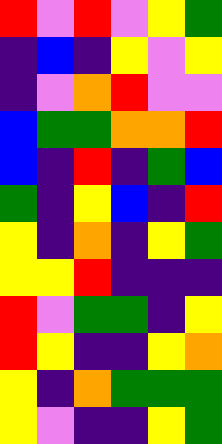[["red", "violet", "red", "violet", "yellow", "green"], ["indigo", "blue", "indigo", "yellow", "violet", "yellow"], ["indigo", "violet", "orange", "red", "violet", "violet"], ["blue", "green", "green", "orange", "orange", "red"], ["blue", "indigo", "red", "indigo", "green", "blue"], ["green", "indigo", "yellow", "blue", "indigo", "red"], ["yellow", "indigo", "orange", "indigo", "yellow", "green"], ["yellow", "yellow", "red", "indigo", "indigo", "indigo"], ["red", "violet", "green", "green", "indigo", "yellow"], ["red", "yellow", "indigo", "indigo", "yellow", "orange"], ["yellow", "indigo", "orange", "green", "green", "green"], ["yellow", "violet", "indigo", "indigo", "yellow", "green"]]